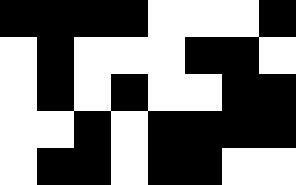[["black", "black", "black", "black", "white", "white", "white", "black"], ["white", "black", "white", "white", "white", "black", "black", "white"], ["white", "black", "white", "black", "white", "white", "black", "black"], ["white", "white", "black", "white", "black", "black", "black", "black"], ["white", "black", "black", "white", "black", "black", "white", "white"]]